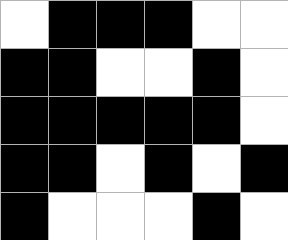[["white", "black", "black", "black", "white", "white"], ["black", "black", "white", "white", "black", "white"], ["black", "black", "black", "black", "black", "white"], ["black", "black", "white", "black", "white", "black"], ["black", "white", "white", "white", "black", "white"]]